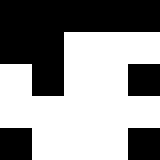[["black", "black", "black", "black", "black"], ["black", "black", "white", "white", "white"], ["white", "black", "white", "white", "black"], ["white", "white", "white", "white", "white"], ["black", "white", "white", "white", "black"]]